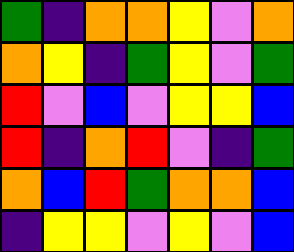[["green", "indigo", "orange", "orange", "yellow", "violet", "orange"], ["orange", "yellow", "indigo", "green", "yellow", "violet", "green"], ["red", "violet", "blue", "violet", "yellow", "yellow", "blue"], ["red", "indigo", "orange", "red", "violet", "indigo", "green"], ["orange", "blue", "red", "green", "orange", "orange", "blue"], ["indigo", "yellow", "yellow", "violet", "yellow", "violet", "blue"]]